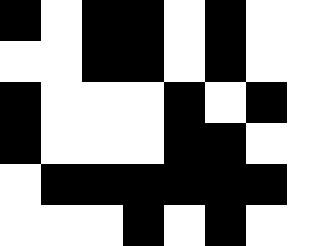[["black", "white", "black", "black", "white", "black", "white", "white"], ["white", "white", "black", "black", "white", "black", "white", "white"], ["black", "white", "white", "white", "black", "white", "black", "white"], ["black", "white", "white", "white", "black", "black", "white", "white"], ["white", "black", "black", "black", "black", "black", "black", "white"], ["white", "white", "white", "black", "white", "black", "white", "white"]]